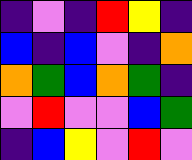[["indigo", "violet", "indigo", "red", "yellow", "indigo"], ["blue", "indigo", "blue", "violet", "indigo", "orange"], ["orange", "green", "blue", "orange", "green", "indigo"], ["violet", "red", "violet", "violet", "blue", "green"], ["indigo", "blue", "yellow", "violet", "red", "violet"]]